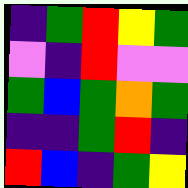[["indigo", "green", "red", "yellow", "green"], ["violet", "indigo", "red", "violet", "violet"], ["green", "blue", "green", "orange", "green"], ["indigo", "indigo", "green", "red", "indigo"], ["red", "blue", "indigo", "green", "yellow"]]